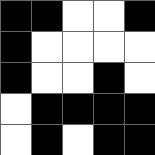[["black", "black", "white", "white", "black"], ["black", "white", "white", "white", "white"], ["black", "white", "white", "black", "white"], ["white", "black", "black", "black", "black"], ["white", "black", "white", "black", "black"]]